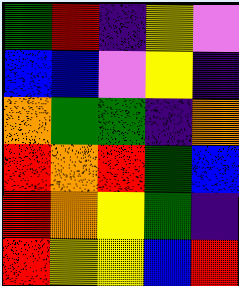[["green", "red", "indigo", "yellow", "violet"], ["blue", "blue", "violet", "yellow", "indigo"], ["orange", "green", "green", "indigo", "orange"], ["red", "orange", "red", "green", "blue"], ["red", "orange", "yellow", "green", "indigo"], ["red", "yellow", "yellow", "blue", "red"]]